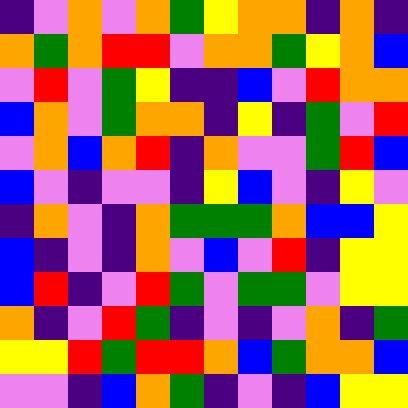[["indigo", "violet", "orange", "violet", "orange", "green", "yellow", "orange", "orange", "indigo", "orange", "indigo"], ["orange", "green", "orange", "red", "red", "violet", "orange", "orange", "green", "yellow", "orange", "blue"], ["violet", "red", "violet", "green", "yellow", "indigo", "indigo", "blue", "violet", "red", "orange", "orange"], ["blue", "orange", "violet", "green", "orange", "orange", "indigo", "yellow", "indigo", "green", "violet", "red"], ["violet", "orange", "blue", "orange", "red", "indigo", "orange", "violet", "violet", "green", "red", "blue"], ["blue", "violet", "indigo", "violet", "violet", "indigo", "yellow", "blue", "violet", "indigo", "yellow", "violet"], ["indigo", "orange", "violet", "indigo", "orange", "green", "green", "green", "orange", "blue", "blue", "yellow"], ["blue", "indigo", "violet", "indigo", "orange", "violet", "blue", "violet", "red", "indigo", "yellow", "yellow"], ["blue", "red", "indigo", "violet", "red", "green", "violet", "green", "green", "violet", "yellow", "yellow"], ["orange", "indigo", "violet", "red", "green", "indigo", "violet", "indigo", "violet", "orange", "indigo", "green"], ["yellow", "yellow", "red", "green", "red", "red", "orange", "blue", "green", "orange", "orange", "blue"], ["violet", "violet", "indigo", "blue", "orange", "green", "indigo", "violet", "indigo", "blue", "yellow", "yellow"]]